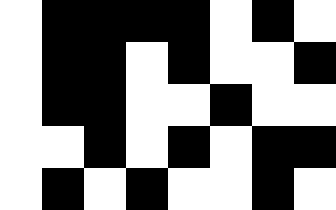[["white", "black", "black", "black", "black", "white", "black", "white"], ["white", "black", "black", "white", "black", "white", "white", "black"], ["white", "black", "black", "white", "white", "black", "white", "white"], ["white", "white", "black", "white", "black", "white", "black", "black"], ["white", "black", "white", "black", "white", "white", "black", "white"]]